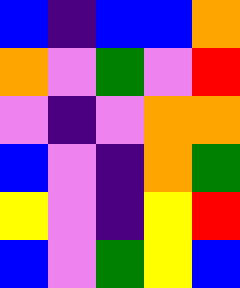[["blue", "indigo", "blue", "blue", "orange"], ["orange", "violet", "green", "violet", "red"], ["violet", "indigo", "violet", "orange", "orange"], ["blue", "violet", "indigo", "orange", "green"], ["yellow", "violet", "indigo", "yellow", "red"], ["blue", "violet", "green", "yellow", "blue"]]